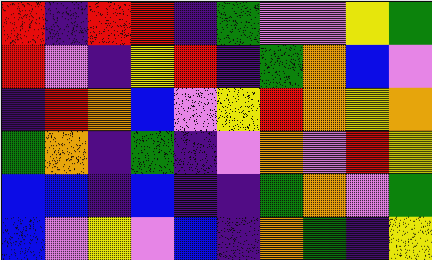[["red", "indigo", "red", "red", "indigo", "green", "violet", "violet", "yellow", "green"], ["red", "violet", "indigo", "yellow", "red", "indigo", "green", "orange", "blue", "violet"], ["indigo", "red", "orange", "blue", "violet", "yellow", "red", "orange", "yellow", "orange"], ["green", "orange", "indigo", "green", "indigo", "violet", "orange", "violet", "red", "yellow"], ["blue", "blue", "indigo", "blue", "indigo", "indigo", "green", "orange", "violet", "green"], ["blue", "violet", "yellow", "violet", "blue", "indigo", "orange", "green", "indigo", "yellow"]]